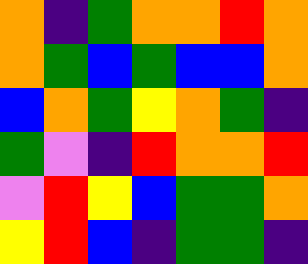[["orange", "indigo", "green", "orange", "orange", "red", "orange"], ["orange", "green", "blue", "green", "blue", "blue", "orange"], ["blue", "orange", "green", "yellow", "orange", "green", "indigo"], ["green", "violet", "indigo", "red", "orange", "orange", "red"], ["violet", "red", "yellow", "blue", "green", "green", "orange"], ["yellow", "red", "blue", "indigo", "green", "green", "indigo"]]